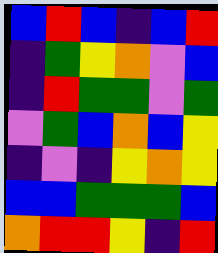[["blue", "red", "blue", "indigo", "blue", "red"], ["indigo", "green", "yellow", "orange", "violet", "blue"], ["indigo", "red", "green", "green", "violet", "green"], ["violet", "green", "blue", "orange", "blue", "yellow"], ["indigo", "violet", "indigo", "yellow", "orange", "yellow"], ["blue", "blue", "green", "green", "green", "blue"], ["orange", "red", "red", "yellow", "indigo", "red"]]